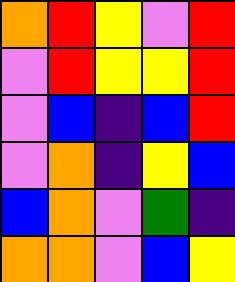[["orange", "red", "yellow", "violet", "red"], ["violet", "red", "yellow", "yellow", "red"], ["violet", "blue", "indigo", "blue", "red"], ["violet", "orange", "indigo", "yellow", "blue"], ["blue", "orange", "violet", "green", "indigo"], ["orange", "orange", "violet", "blue", "yellow"]]